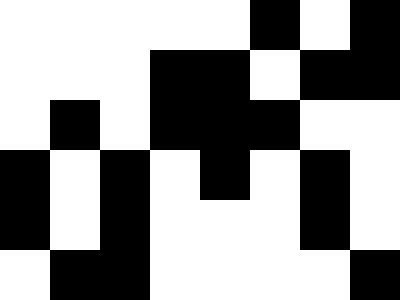[["white", "white", "white", "white", "white", "black", "white", "black"], ["white", "white", "white", "black", "black", "white", "black", "black"], ["white", "black", "white", "black", "black", "black", "white", "white"], ["black", "white", "black", "white", "black", "white", "black", "white"], ["black", "white", "black", "white", "white", "white", "black", "white"], ["white", "black", "black", "white", "white", "white", "white", "black"]]